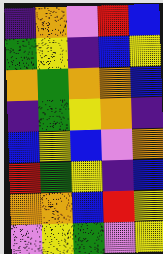[["indigo", "orange", "violet", "red", "blue"], ["green", "yellow", "indigo", "blue", "yellow"], ["orange", "green", "orange", "orange", "blue"], ["indigo", "green", "yellow", "orange", "indigo"], ["blue", "yellow", "blue", "violet", "orange"], ["red", "green", "yellow", "indigo", "blue"], ["orange", "orange", "blue", "red", "yellow"], ["violet", "yellow", "green", "violet", "yellow"]]